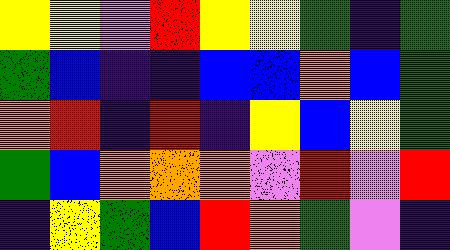[["yellow", "yellow", "violet", "red", "yellow", "yellow", "green", "indigo", "green"], ["green", "blue", "indigo", "indigo", "blue", "blue", "orange", "blue", "green"], ["orange", "red", "indigo", "red", "indigo", "yellow", "blue", "yellow", "green"], ["green", "blue", "orange", "orange", "orange", "violet", "red", "violet", "red"], ["indigo", "yellow", "green", "blue", "red", "orange", "green", "violet", "indigo"]]